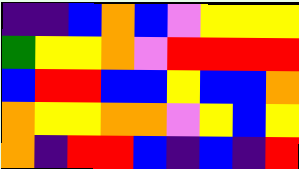[["indigo", "indigo", "blue", "orange", "blue", "violet", "yellow", "yellow", "yellow"], ["green", "yellow", "yellow", "orange", "violet", "red", "red", "red", "red"], ["blue", "red", "red", "blue", "blue", "yellow", "blue", "blue", "orange"], ["orange", "yellow", "yellow", "orange", "orange", "violet", "yellow", "blue", "yellow"], ["orange", "indigo", "red", "red", "blue", "indigo", "blue", "indigo", "red"]]